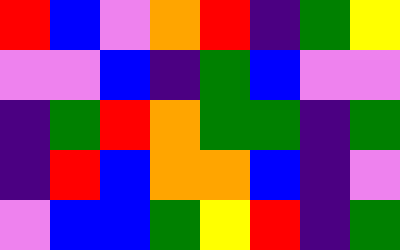[["red", "blue", "violet", "orange", "red", "indigo", "green", "yellow"], ["violet", "violet", "blue", "indigo", "green", "blue", "violet", "violet"], ["indigo", "green", "red", "orange", "green", "green", "indigo", "green"], ["indigo", "red", "blue", "orange", "orange", "blue", "indigo", "violet"], ["violet", "blue", "blue", "green", "yellow", "red", "indigo", "green"]]